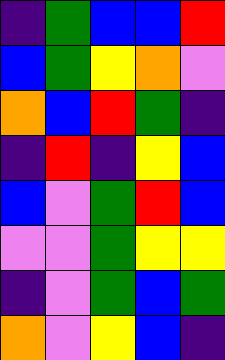[["indigo", "green", "blue", "blue", "red"], ["blue", "green", "yellow", "orange", "violet"], ["orange", "blue", "red", "green", "indigo"], ["indigo", "red", "indigo", "yellow", "blue"], ["blue", "violet", "green", "red", "blue"], ["violet", "violet", "green", "yellow", "yellow"], ["indigo", "violet", "green", "blue", "green"], ["orange", "violet", "yellow", "blue", "indigo"]]